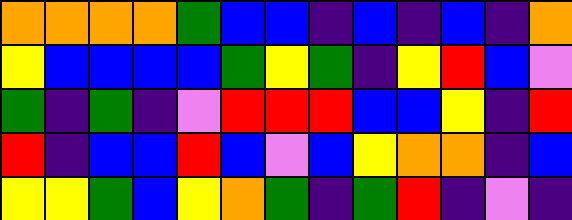[["orange", "orange", "orange", "orange", "green", "blue", "blue", "indigo", "blue", "indigo", "blue", "indigo", "orange"], ["yellow", "blue", "blue", "blue", "blue", "green", "yellow", "green", "indigo", "yellow", "red", "blue", "violet"], ["green", "indigo", "green", "indigo", "violet", "red", "red", "red", "blue", "blue", "yellow", "indigo", "red"], ["red", "indigo", "blue", "blue", "red", "blue", "violet", "blue", "yellow", "orange", "orange", "indigo", "blue"], ["yellow", "yellow", "green", "blue", "yellow", "orange", "green", "indigo", "green", "red", "indigo", "violet", "indigo"]]